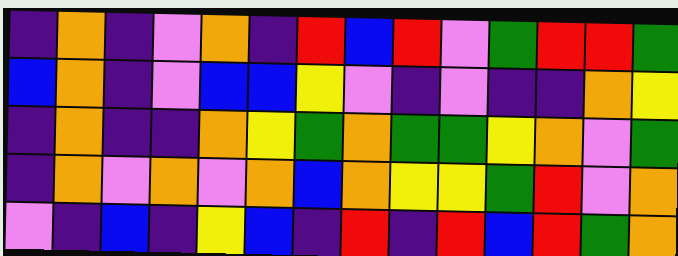[["indigo", "orange", "indigo", "violet", "orange", "indigo", "red", "blue", "red", "violet", "green", "red", "red", "green"], ["blue", "orange", "indigo", "violet", "blue", "blue", "yellow", "violet", "indigo", "violet", "indigo", "indigo", "orange", "yellow"], ["indigo", "orange", "indigo", "indigo", "orange", "yellow", "green", "orange", "green", "green", "yellow", "orange", "violet", "green"], ["indigo", "orange", "violet", "orange", "violet", "orange", "blue", "orange", "yellow", "yellow", "green", "red", "violet", "orange"], ["violet", "indigo", "blue", "indigo", "yellow", "blue", "indigo", "red", "indigo", "red", "blue", "red", "green", "orange"]]